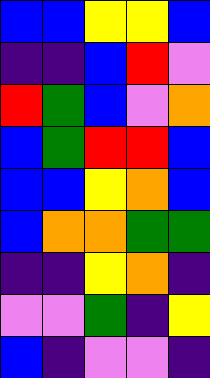[["blue", "blue", "yellow", "yellow", "blue"], ["indigo", "indigo", "blue", "red", "violet"], ["red", "green", "blue", "violet", "orange"], ["blue", "green", "red", "red", "blue"], ["blue", "blue", "yellow", "orange", "blue"], ["blue", "orange", "orange", "green", "green"], ["indigo", "indigo", "yellow", "orange", "indigo"], ["violet", "violet", "green", "indigo", "yellow"], ["blue", "indigo", "violet", "violet", "indigo"]]